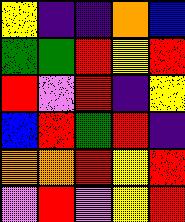[["yellow", "indigo", "indigo", "orange", "blue"], ["green", "green", "red", "yellow", "red"], ["red", "violet", "red", "indigo", "yellow"], ["blue", "red", "green", "red", "indigo"], ["orange", "orange", "red", "yellow", "red"], ["violet", "red", "violet", "yellow", "red"]]